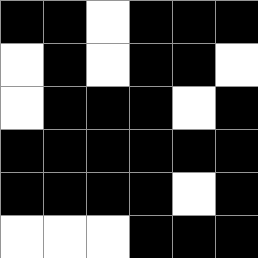[["black", "black", "white", "black", "black", "black"], ["white", "black", "white", "black", "black", "white"], ["white", "black", "black", "black", "white", "black"], ["black", "black", "black", "black", "black", "black"], ["black", "black", "black", "black", "white", "black"], ["white", "white", "white", "black", "black", "black"]]